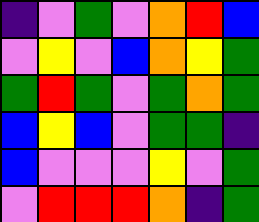[["indigo", "violet", "green", "violet", "orange", "red", "blue"], ["violet", "yellow", "violet", "blue", "orange", "yellow", "green"], ["green", "red", "green", "violet", "green", "orange", "green"], ["blue", "yellow", "blue", "violet", "green", "green", "indigo"], ["blue", "violet", "violet", "violet", "yellow", "violet", "green"], ["violet", "red", "red", "red", "orange", "indigo", "green"]]